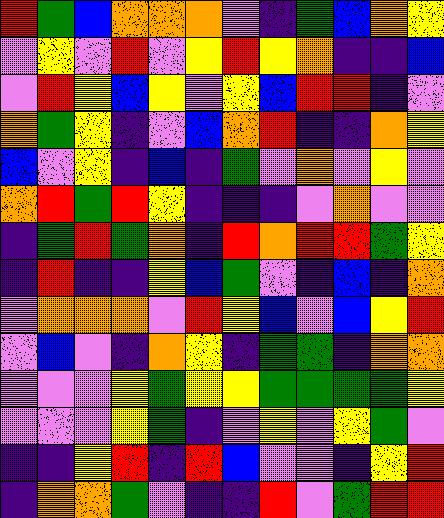[["red", "green", "blue", "orange", "orange", "orange", "violet", "indigo", "green", "blue", "orange", "yellow"], ["violet", "yellow", "violet", "red", "violet", "yellow", "red", "yellow", "orange", "indigo", "indigo", "blue"], ["violet", "red", "yellow", "blue", "yellow", "violet", "yellow", "blue", "red", "red", "indigo", "violet"], ["orange", "green", "yellow", "indigo", "violet", "blue", "orange", "red", "indigo", "indigo", "orange", "yellow"], ["blue", "violet", "yellow", "indigo", "blue", "indigo", "green", "violet", "orange", "violet", "yellow", "violet"], ["orange", "red", "green", "red", "yellow", "indigo", "indigo", "indigo", "violet", "orange", "violet", "violet"], ["indigo", "green", "red", "green", "orange", "indigo", "red", "orange", "red", "red", "green", "yellow"], ["indigo", "red", "indigo", "indigo", "yellow", "blue", "green", "violet", "indigo", "blue", "indigo", "orange"], ["violet", "orange", "orange", "orange", "violet", "red", "yellow", "blue", "violet", "blue", "yellow", "red"], ["violet", "blue", "violet", "indigo", "orange", "yellow", "indigo", "green", "green", "indigo", "orange", "orange"], ["violet", "violet", "violet", "yellow", "green", "yellow", "yellow", "green", "green", "green", "green", "yellow"], ["violet", "violet", "violet", "yellow", "green", "indigo", "violet", "yellow", "violet", "yellow", "green", "violet"], ["indigo", "indigo", "yellow", "red", "indigo", "red", "blue", "violet", "violet", "indigo", "yellow", "red"], ["indigo", "orange", "orange", "green", "violet", "indigo", "indigo", "red", "violet", "green", "red", "red"]]